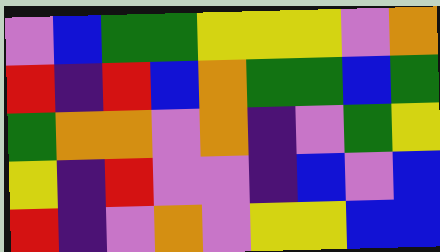[["violet", "blue", "green", "green", "yellow", "yellow", "yellow", "violet", "orange"], ["red", "indigo", "red", "blue", "orange", "green", "green", "blue", "green"], ["green", "orange", "orange", "violet", "orange", "indigo", "violet", "green", "yellow"], ["yellow", "indigo", "red", "violet", "violet", "indigo", "blue", "violet", "blue"], ["red", "indigo", "violet", "orange", "violet", "yellow", "yellow", "blue", "blue"]]